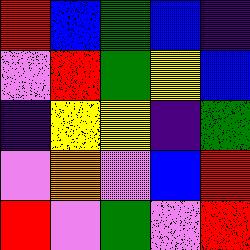[["red", "blue", "green", "blue", "indigo"], ["violet", "red", "green", "yellow", "blue"], ["indigo", "yellow", "yellow", "indigo", "green"], ["violet", "orange", "violet", "blue", "red"], ["red", "violet", "green", "violet", "red"]]